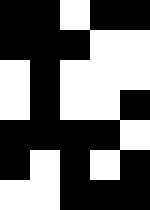[["black", "black", "white", "black", "black"], ["black", "black", "black", "white", "white"], ["white", "black", "white", "white", "white"], ["white", "black", "white", "white", "black"], ["black", "black", "black", "black", "white"], ["black", "white", "black", "white", "black"], ["white", "white", "black", "black", "black"]]